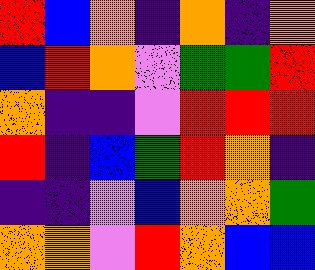[["red", "blue", "orange", "indigo", "orange", "indigo", "orange"], ["blue", "red", "orange", "violet", "green", "green", "red"], ["orange", "indigo", "indigo", "violet", "red", "red", "red"], ["red", "indigo", "blue", "green", "red", "orange", "indigo"], ["indigo", "indigo", "violet", "blue", "orange", "orange", "green"], ["orange", "orange", "violet", "red", "orange", "blue", "blue"]]